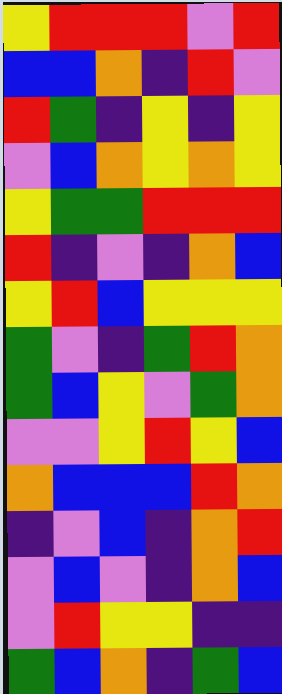[["yellow", "red", "red", "red", "violet", "red"], ["blue", "blue", "orange", "indigo", "red", "violet"], ["red", "green", "indigo", "yellow", "indigo", "yellow"], ["violet", "blue", "orange", "yellow", "orange", "yellow"], ["yellow", "green", "green", "red", "red", "red"], ["red", "indigo", "violet", "indigo", "orange", "blue"], ["yellow", "red", "blue", "yellow", "yellow", "yellow"], ["green", "violet", "indigo", "green", "red", "orange"], ["green", "blue", "yellow", "violet", "green", "orange"], ["violet", "violet", "yellow", "red", "yellow", "blue"], ["orange", "blue", "blue", "blue", "red", "orange"], ["indigo", "violet", "blue", "indigo", "orange", "red"], ["violet", "blue", "violet", "indigo", "orange", "blue"], ["violet", "red", "yellow", "yellow", "indigo", "indigo"], ["green", "blue", "orange", "indigo", "green", "blue"]]